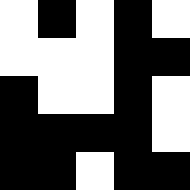[["white", "black", "white", "black", "white"], ["white", "white", "white", "black", "black"], ["black", "white", "white", "black", "white"], ["black", "black", "black", "black", "white"], ["black", "black", "white", "black", "black"]]